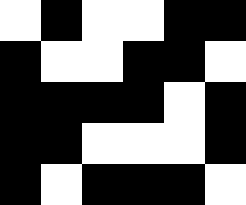[["white", "black", "white", "white", "black", "black"], ["black", "white", "white", "black", "black", "white"], ["black", "black", "black", "black", "white", "black"], ["black", "black", "white", "white", "white", "black"], ["black", "white", "black", "black", "black", "white"]]